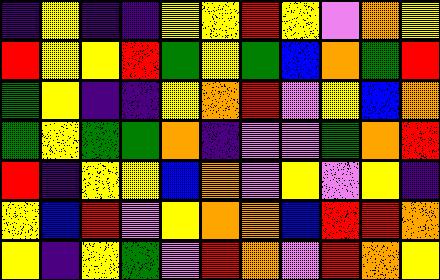[["indigo", "yellow", "indigo", "indigo", "yellow", "yellow", "red", "yellow", "violet", "orange", "yellow"], ["red", "yellow", "yellow", "red", "green", "yellow", "green", "blue", "orange", "green", "red"], ["green", "yellow", "indigo", "indigo", "yellow", "orange", "red", "violet", "yellow", "blue", "orange"], ["green", "yellow", "green", "green", "orange", "indigo", "violet", "violet", "green", "orange", "red"], ["red", "indigo", "yellow", "yellow", "blue", "orange", "violet", "yellow", "violet", "yellow", "indigo"], ["yellow", "blue", "red", "violet", "yellow", "orange", "orange", "blue", "red", "red", "orange"], ["yellow", "indigo", "yellow", "green", "violet", "red", "orange", "violet", "red", "orange", "yellow"]]